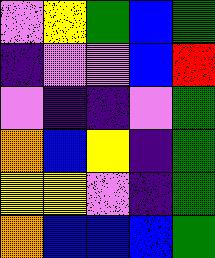[["violet", "yellow", "green", "blue", "green"], ["indigo", "violet", "violet", "blue", "red"], ["violet", "indigo", "indigo", "violet", "green"], ["orange", "blue", "yellow", "indigo", "green"], ["yellow", "yellow", "violet", "indigo", "green"], ["orange", "blue", "blue", "blue", "green"]]